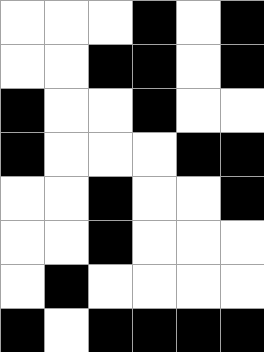[["white", "white", "white", "black", "white", "black"], ["white", "white", "black", "black", "white", "black"], ["black", "white", "white", "black", "white", "white"], ["black", "white", "white", "white", "black", "black"], ["white", "white", "black", "white", "white", "black"], ["white", "white", "black", "white", "white", "white"], ["white", "black", "white", "white", "white", "white"], ["black", "white", "black", "black", "black", "black"]]